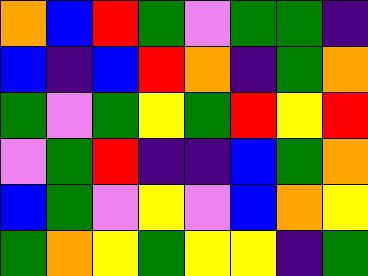[["orange", "blue", "red", "green", "violet", "green", "green", "indigo"], ["blue", "indigo", "blue", "red", "orange", "indigo", "green", "orange"], ["green", "violet", "green", "yellow", "green", "red", "yellow", "red"], ["violet", "green", "red", "indigo", "indigo", "blue", "green", "orange"], ["blue", "green", "violet", "yellow", "violet", "blue", "orange", "yellow"], ["green", "orange", "yellow", "green", "yellow", "yellow", "indigo", "green"]]